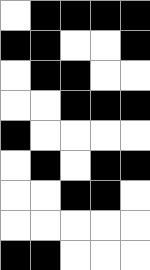[["white", "black", "black", "black", "black"], ["black", "black", "white", "white", "black"], ["white", "black", "black", "white", "white"], ["white", "white", "black", "black", "black"], ["black", "white", "white", "white", "white"], ["white", "black", "white", "black", "black"], ["white", "white", "black", "black", "white"], ["white", "white", "white", "white", "white"], ["black", "black", "white", "white", "white"]]